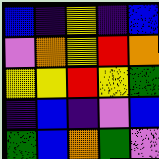[["blue", "indigo", "yellow", "indigo", "blue"], ["violet", "orange", "yellow", "red", "orange"], ["yellow", "yellow", "red", "yellow", "green"], ["indigo", "blue", "indigo", "violet", "blue"], ["green", "blue", "orange", "green", "violet"]]